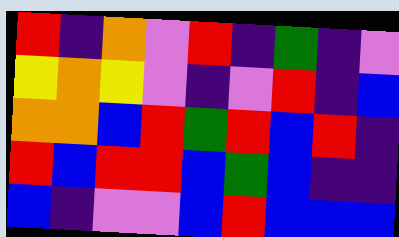[["red", "indigo", "orange", "violet", "red", "indigo", "green", "indigo", "violet"], ["yellow", "orange", "yellow", "violet", "indigo", "violet", "red", "indigo", "blue"], ["orange", "orange", "blue", "red", "green", "red", "blue", "red", "indigo"], ["red", "blue", "red", "red", "blue", "green", "blue", "indigo", "indigo"], ["blue", "indigo", "violet", "violet", "blue", "red", "blue", "blue", "blue"]]